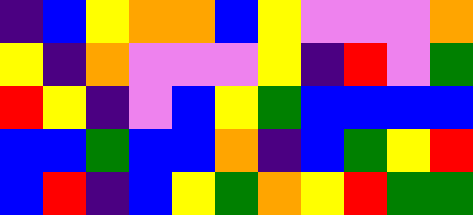[["indigo", "blue", "yellow", "orange", "orange", "blue", "yellow", "violet", "violet", "violet", "orange"], ["yellow", "indigo", "orange", "violet", "violet", "violet", "yellow", "indigo", "red", "violet", "green"], ["red", "yellow", "indigo", "violet", "blue", "yellow", "green", "blue", "blue", "blue", "blue"], ["blue", "blue", "green", "blue", "blue", "orange", "indigo", "blue", "green", "yellow", "red"], ["blue", "red", "indigo", "blue", "yellow", "green", "orange", "yellow", "red", "green", "green"]]